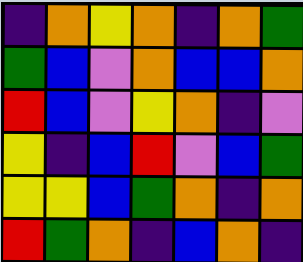[["indigo", "orange", "yellow", "orange", "indigo", "orange", "green"], ["green", "blue", "violet", "orange", "blue", "blue", "orange"], ["red", "blue", "violet", "yellow", "orange", "indigo", "violet"], ["yellow", "indigo", "blue", "red", "violet", "blue", "green"], ["yellow", "yellow", "blue", "green", "orange", "indigo", "orange"], ["red", "green", "orange", "indigo", "blue", "orange", "indigo"]]